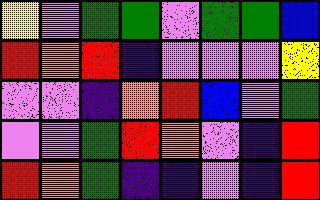[["yellow", "violet", "green", "green", "violet", "green", "green", "blue"], ["red", "orange", "red", "indigo", "violet", "violet", "violet", "yellow"], ["violet", "violet", "indigo", "orange", "red", "blue", "violet", "green"], ["violet", "violet", "green", "red", "orange", "violet", "indigo", "red"], ["red", "orange", "green", "indigo", "indigo", "violet", "indigo", "red"]]